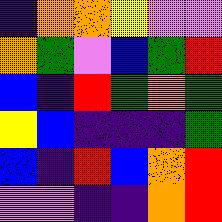[["indigo", "orange", "orange", "yellow", "violet", "violet"], ["orange", "green", "violet", "blue", "green", "red"], ["blue", "indigo", "red", "green", "orange", "green"], ["yellow", "blue", "indigo", "indigo", "indigo", "green"], ["blue", "indigo", "red", "blue", "orange", "red"], ["violet", "violet", "indigo", "indigo", "orange", "red"]]